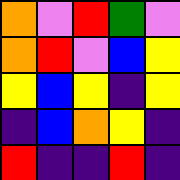[["orange", "violet", "red", "green", "violet"], ["orange", "red", "violet", "blue", "yellow"], ["yellow", "blue", "yellow", "indigo", "yellow"], ["indigo", "blue", "orange", "yellow", "indigo"], ["red", "indigo", "indigo", "red", "indigo"]]